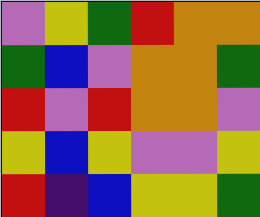[["violet", "yellow", "green", "red", "orange", "orange"], ["green", "blue", "violet", "orange", "orange", "green"], ["red", "violet", "red", "orange", "orange", "violet"], ["yellow", "blue", "yellow", "violet", "violet", "yellow"], ["red", "indigo", "blue", "yellow", "yellow", "green"]]